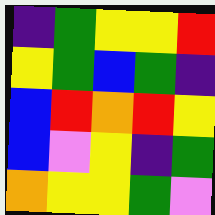[["indigo", "green", "yellow", "yellow", "red"], ["yellow", "green", "blue", "green", "indigo"], ["blue", "red", "orange", "red", "yellow"], ["blue", "violet", "yellow", "indigo", "green"], ["orange", "yellow", "yellow", "green", "violet"]]